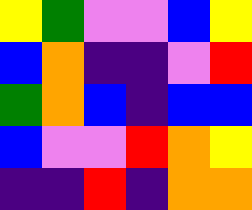[["yellow", "green", "violet", "violet", "blue", "yellow"], ["blue", "orange", "indigo", "indigo", "violet", "red"], ["green", "orange", "blue", "indigo", "blue", "blue"], ["blue", "violet", "violet", "red", "orange", "yellow"], ["indigo", "indigo", "red", "indigo", "orange", "orange"]]